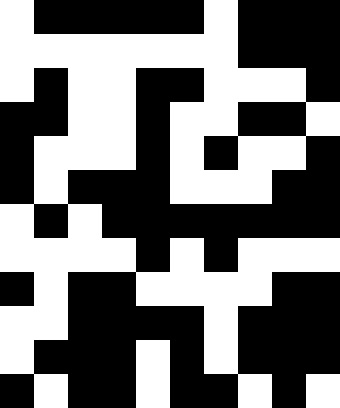[["white", "black", "black", "black", "black", "black", "white", "black", "black", "black"], ["white", "white", "white", "white", "white", "white", "white", "black", "black", "black"], ["white", "black", "white", "white", "black", "black", "white", "white", "white", "black"], ["black", "black", "white", "white", "black", "white", "white", "black", "black", "white"], ["black", "white", "white", "white", "black", "white", "black", "white", "white", "black"], ["black", "white", "black", "black", "black", "white", "white", "white", "black", "black"], ["white", "black", "white", "black", "black", "black", "black", "black", "black", "black"], ["white", "white", "white", "white", "black", "white", "black", "white", "white", "white"], ["black", "white", "black", "black", "white", "white", "white", "white", "black", "black"], ["white", "white", "black", "black", "black", "black", "white", "black", "black", "black"], ["white", "black", "black", "black", "white", "black", "white", "black", "black", "black"], ["black", "white", "black", "black", "white", "black", "black", "white", "black", "white"]]